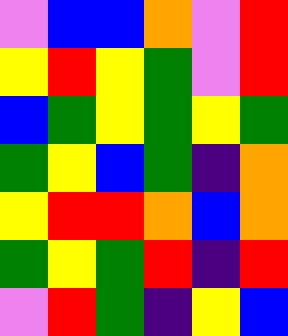[["violet", "blue", "blue", "orange", "violet", "red"], ["yellow", "red", "yellow", "green", "violet", "red"], ["blue", "green", "yellow", "green", "yellow", "green"], ["green", "yellow", "blue", "green", "indigo", "orange"], ["yellow", "red", "red", "orange", "blue", "orange"], ["green", "yellow", "green", "red", "indigo", "red"], ["violet", "red", "green", "indigo", "yellow", "blue"]]